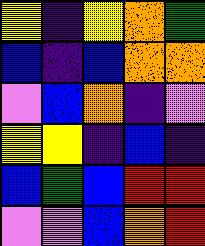[["yellow", "indigo", "yellow", "orange", "green"], ["blue", "indigo", "blue", "orange", "orange"], ["violet", "blue", "orange", "indigo", "violet"], ["yellow", "yellow", "indigo", "blue", "indigo"], ["blue", "green", "blue", "red", "red"], ["violet", "violet", "blue", "orange", "red"]]